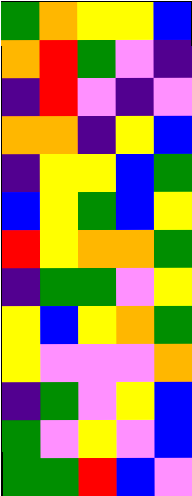[["green", "orange", "yellow", "yellow", "blue"], ["orange", "red", "green", "violet", "indigo"], ["indigo", "red", "violet", "indigo", "violet"], ["orange", "orange", "indigo", "yellow", "blue"], ["indigo", "yellow", "yellow", "blue", "green"], ["blue", "yellow", "green", "blue", "yellow"], ["red", "yellow", "orange", "orange", "green"], ["indigo", "green", "green", "violet", "yellow"], ["yellow", "blue", "yellow", "orange", "green"], ["yellow", "violet", "violet", "violet", "orange"], ["indigo", "green", "violet", "yellow", "blue"], ["green", "violet", "yellow", "violet", "blue"], ["green", "green", "red", "blue", "violet"]]